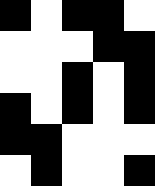[["black", "white", "black", "black", "white"], ["white", "white", "white", "black", "black"], ["white", "white", "black", "white", "black"], ["black", "white", "black", "white", "black"], ["black", "black", "white", "white", "white"], ["white", "black", "white", "white", "black"]]